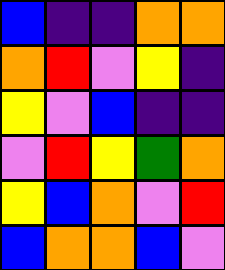[["blue", "indigo", "indigo", "orange", "orange"], ["orange", "red", "violet", "yellow", "indigo"], ["yellow", "violet", "blue", "indigo", "indigo"], ["violet", "red", "yellow", "green", "orange"], ["yellow", "blue", "orange", "violet", "red"], ["blue", "orange", "orange", "blue", "violet"]]